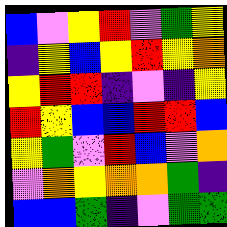[["blue", "violet", "yellow", "red", "violet", "green", "yellow"], ["indigo", "yellow", "blue", "yellow", "red", "yellow", "orange"], ["yellow", "red", "red", "indigo", "violet", "indigo", "yellow"], ["red", "yellow", "blue", "blue", "red", "red", "blue"], ["yellow", "green", "violet", "red", "blue", "violet", "orange"], ["violet", "orange", "yellow", "orange", "orange", "green", "indigo"], ["blue", "blue", "green", "indigo", "violet", "green", "green"]]